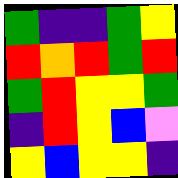[["green", "indigo", "indigo", "green", "yellow"], ["red", "orange", "red", "green", "red"], ["green", "red", "yellow", "yellow", "green"], ["indigo", "red", "yellow", "blue", "violet"], ["yellow", "blue", "yellow", "yellow", "indigo"]]